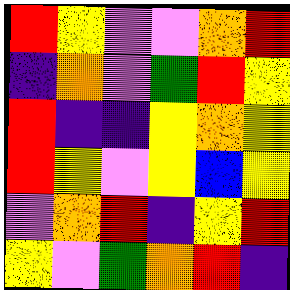[["red", "yellow", "violet", "violet", "orange", "red"], ["indigo", "orange", "violet", "green", "red", "yellow"], ["red", "indigo", "indigo", "yellow", "orange", "yellow"], ["red", "yellow", "violet", "yellow", "blue", "yellow"], ["violet", "orange", "red", "indigo", "yellow", "red"], ["yellow", "violet", "green", "orange", "red", "indigo"]]